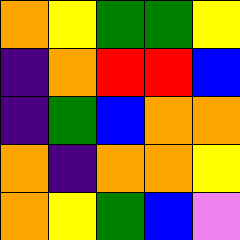[["orange", "yellow", "green", "green", "yellow"], ["indigo", "orange", "red", "red", "blue"], ["indigo", "green", "blue", "orange", "orange"], ["orange", "indigo", "orange", "orange", "yellow"], ["orange", "yellow", "green", "blue", "violet"]]